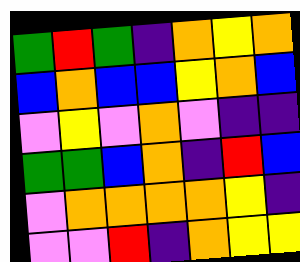[["green", "red", "green", "indigo", "orange", "yellow", "orange"], ["blue", "orange", "blue", "blue", "yellow", "orange", "blue"], ["violet", "yellow", "violet", "orange", "violet", "indigo", "indigo"], ["green", "green", "blue", "orange", "indigo", "red", "blue"], ["violet", "orange", "orange", "orange", "orange", "yellow", "indigo"], ["violet", "violet", "red", "indigo", "orange", "yellow", "yellow"]]